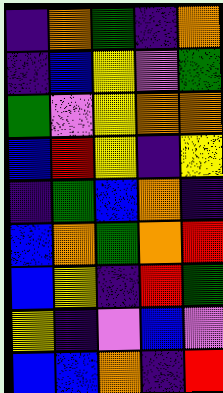[["indigo", "orange", "green", "indigo", "orange"], ["indigo", "blue", "yellow", "violet", "green"], ["green", "violet", "yellow", "orange", "orange"], ["blue", "red", "yellow", "indigo", "yellow"], ["indigo", "green", "blue", "orange", "indigo"], ["blue", "orange", "green", "orange", "red"], ["blue", "yellow", "indigo", "red", "green"], ["yellow", "indigo", "violet", "blue", "violet"], ["blue", "blue", "orange", "indigo", "red"]]